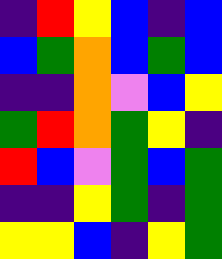[["indigo", "red", "yellow", "blue", "indigo", "blue"], ["blue", "green", "orange", "blue", "green", "blue"], ["indigo", "indigo", "orange", "violet", "blue", "yellow"], ["green", "red", "orange", "green", "yellow", "indigo"], ["red", "blue", "violet", "green", "blue", "green"], ["indigo", "indigo", "yellow", "green", "indigo", "green"], ["yellow", "yellow", "blue", "indigo", "yellow", "green"]]